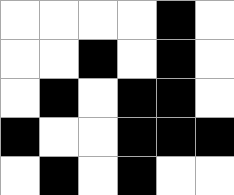[["white", "white", "white", "white", "black", "white"], ["white", "white", "black", "white", "black", "white"], ["white", "black", "white", "black", "black", "white"], ["black", "white", "white", "black", "black", "black"], ["white", "black", "white", "black", "white", "white"]]